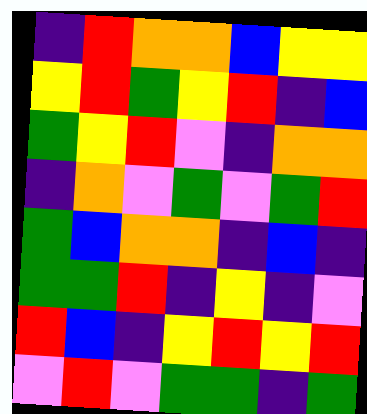[["indigo", "red", "orange", "orange", "blue", "yellow", "yellow"], ["yellow", "red", "green", "yellow", "red", "indigo", "blue"], ["green", "yellow", "red", "violet", "indigo", "orange", "orange"], ["indigo", "orange", "violet", "green", "violet", "green", "red"], ["green", "blue", "orange", "orange", "indigo", "blue", "indigo"], ["green", "green", "red", "indigo", "yellow", "indigo", "violet"], ["red", "blue", "indigo", "yellow", "red", "yellow", "red"], ["violet", "red", "violet", "green", "green", "indigo", "green"]]